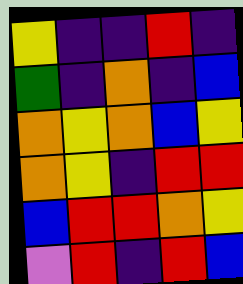[["yellow", "indigo", "indigo", "red", "indigo"], ["green", "indigo", "orange", "indigo", "blue"], ["orange", "yellow", "orange", "blue", "yellow"], ["orange", "yellow", "indigo", "red", "red"], ["blue", "red", "red", "orange", "yellow"], ["violet", "red", "indigo", "red", "blue"]]